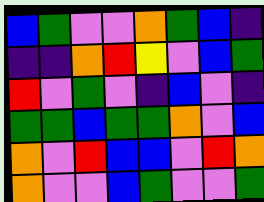[["blue", "green", "violet", "violet", "orange", "green", "blue", "indigo"], ["indigo", "indigo", "orange", "red", "yellow", "violet", "blue", "green"], ["red", "violet", "green", "violet", "indigo", "blue", "violet", "indigo"], ["green", "green", "blue", "green", "green", "orange", "violet", "blue"], ["orange", "violet", "red", "blue", "blue", "violet", "red", "orange"], ["orange", "violet", "violet", "blue", "green", "violet", "violet", "green"]]